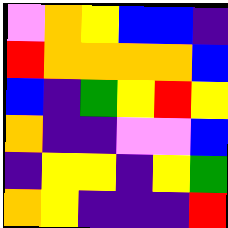[["violet", "orange", "yellow", "blue", "blue", "indigo"], ["red", "orange", "orange", "orange", "orange", "blue"], ["blue", "indigo", "green", "yellow", "red", "yellow"], ["orange", "indigo", "indigo", "violet", "violet", "blue"], ["indigo", "yellow", "yellow", "indigo", "yellow", "green"], ["orange", "yellow", "indigo", "indigo", "indigo", "red"]]